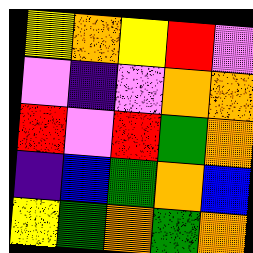[["yellow", "orange", "yellow", "red", "violet"], ["violet", "indigo", "violet", "orange", "orange"], ["red", "violet", "red", "green", "orange"], ["indigo", "blue", "green", "orange", "blue"], ["yellow", "green", "orange", "green", "orange"]]